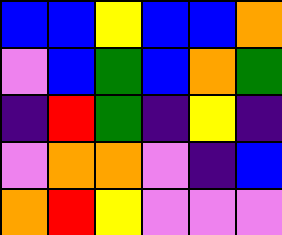[["blue", "blue", "yellow", "blue", "blue", "orange"], ["violet", "blue", "green", "blue", "orange", "green"], ["indigo", "red", "green", "indigo", "yellow", "indigo"], ["violet", "orange", "orange", "violet", "indigo", "blue"], ["orange", "red", "yellow", "violet", "violet", "violet"]]